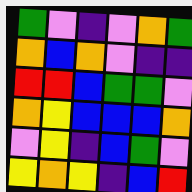[["green", "violet", "indigo", "violet", "orange", "green"], ["orange", "blue", "orange", "violet", "indigo", "indigo"], ["red", "red", "blue", "green", "green", "violet"], ["orange", "yellow", "blue", "blue", "blue", "orange"], ["violet", "yellow", "indigo", "blue", "green", "violet"], ["yellow", "orange", "yellow", "indigo", "blue", "red"]]